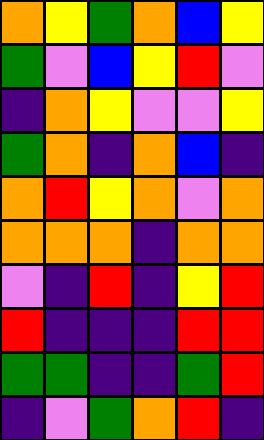[["orange", "yellow", "green", "orange", "blue", "yellow"], ["green", "violet", "blue", "yellow", "red", "violet"], ["indigo", "orange", "yellow", "violet", "violet", "yellow"], ["green", "orange", "indigo", "orange", "blue", "indigo"], ["orange", "red", "yellow", "orange", "violet", "orange"], ["orange", "orange", "orange", "indigo", "orange", "orange"], ["violet", "indigo", "red", "indigo", "yellow", "red"], ["red", "indigo", "indigo", "indigo", "red", "red"], ["green", "green", "indigo", "indigo", "green", "red"], ["indigo", "violet", "green", "orange", "red", "indigo"]]